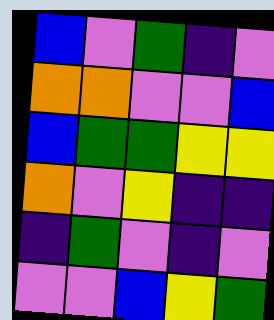[["blue", "violet", "green", "indigo", "violet"], ["orange", "orange", "violet", "violet", "blue"], ["blue", "green", "green", "yellow", "yellow"], ["orange", "violet", "yellow", "indigo", "indigo"], ["indigo", "green", "violet", "indigo", "violet"], ["violet", "violet", "blue", "yellow", "green"]]